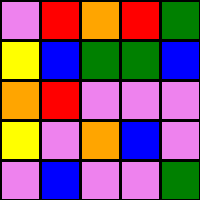[["violet", "red", "orange", "red", "green"], ["yellow", "blue", "green", "green", "blue"], ["orange", "red", "violet", "violet", "violet"], ["yellow", "violet", "orange", "blue", "violet"], ["violet", "blue", "violet", "violet", "green"]]